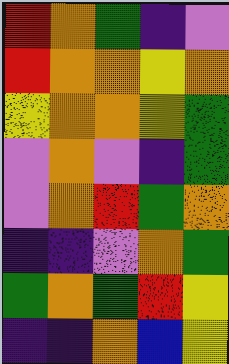[["red", "orange", "green", "indigo", "violet"], ["red", "orange", "orange", "yellow", "orange"], ["yellow", "orange", "orange", "yellow", "green"], ["violet", "orange", "violet", "indigo", "green"], ["violet", "orange", "red", "green", "orange"], ["indigo", "indigo", "violet", "orange", "green"], ["green", "orange", "green", "red", "yellow"], ["indigo", "indigo", "orange", "blue", "yellow"]]